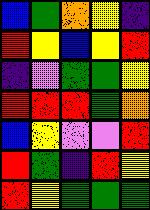[["blue", "green", "orange", "yellow", "indigo"], ["red", "yellow", "blue", "yellow", "red"], ["indigo", "violet", "green", "green", "yellow"], ["red", "red", "red", "green", "orange"], ["blue", "yellow", "violet", "violet", "red"], ["red", "green", "indigo", "red", "yellow"], ["red", "yellow", "green", "green", "green"]]